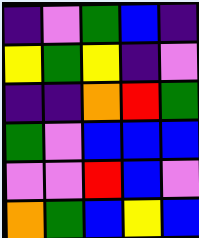[["indigo", "violet", "green", "blue", "indigo"], ["yellow", "green", "yellow", "indigo", "violet"], ["indigo", "indigo", "orange", "red", "green"], ["green", "violet", "blue", "blue", "blue"], ["violet", "violet", "red", "blue", "violet"], ["orange", "green", "blue", "yellow", "blue"]]